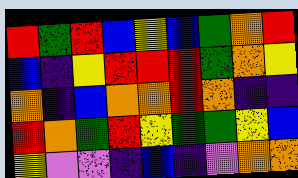[["red", "green", "red", "blue", "yellow", "blue", "green", "orange", "red"], ["blue", "indigo", "yellow", "red", "red", "red", "green", "orange", "yellow"], ["orange", "indigo", "blue", "orange", "orange", "red", "orange", "indigo", "indigo"], ["red", "orange", "green", "red", "yellow", "green", "green", "yellow", "blue"], ["yellow", "violet", "violet", "indigo", "blue", "indigo", "violet", "orange", "orange"]]